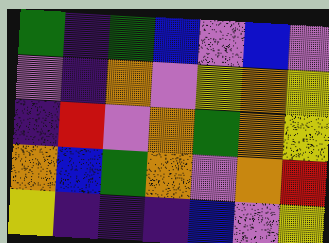[["green", "indigo", "green", "blue", "violet", "blue", "violet"], ["violet", "indigo", "orange", "violet", "yellow", "orange", "yellow"], ["indigo", "red", "violet", "orange", "green", "orange", "yellow"], ["orange", "blue", "green", "orange", "violet", "orange", "red"], ["yellow", "indigo", "indigo", "indigo", "blue", "violet", "yellow"]]